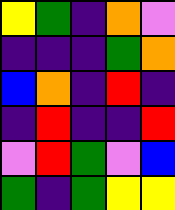[["yellow", "green", "indigo", "orange", "violet"], ["indigo", "indigo", "indigo", "green", "orange"], ["blue", "orange", "indigo", "red", "indigo"], ["indigo", "red", "indigo", "indigo", "red"], ["violet", "red", "green", "violet", "blue"], ["green", "indigo", "green", "yellow", "yellow"]]